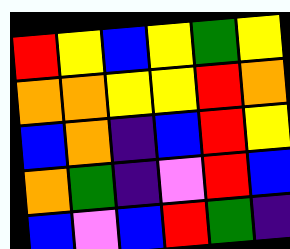[["red", "yellow", "blue", "yellow", "green", "yellow"], ["orange", "orange", "yellow", "yellow", "red", "orange"], ["blue", "orange", "indigo", "blue", "red", "yellow"], ["orange", "green", "indigo", "violet", "red", "blue"], ["blue", "violet", "blue", "red", "green", "indigo"]]